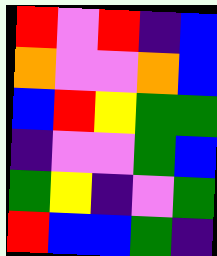[["red", "violet", "red", "indigo", "blue"], ["orange", "violet", "violet", "orange", "blue"], ["blue", "red", "yellow", "green", "green"], ["indigo", "violet", "violet", "green", "blue"], ["green", "yellow", "indigo", "violet", "green"], ["red", "blue", "blue", "green", "indigo"]]